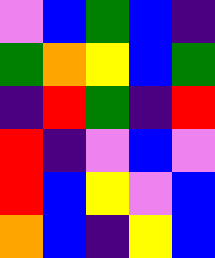[["violet", "blue", "green", "blue", "indigo"], ["green", "orange", "yellow", "blue", "green"], ["indigo", "red", "green", "indigo", "red"], ["red", "indigo", "violet", "blue", "violet"], ["red", "blue", "yellow", "violet", "blue"], ["orange", "blue", "indigo", "yellow", "blue"]]